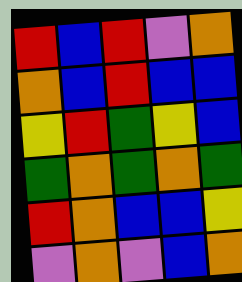[["red", "blue", "red", "violet", "orange"], ["orange", "blue", "red", "blue", "blue"], ["yellow", "red", "green", "yellow", "blue"], ["green", "orange", "green", "orange", "green"], ["red", "orange", "blue", "blue", "yellow"], ["violet", "orange", "violet", "blue", "orange"]]